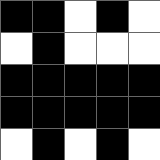[["black", "black", "white", "black", "white"], ["white", "black", "white", "white", "white"], ["black", "black", "black", "black", "black"], ["black", "black", "black", "black", "black"], ["white", "black", "white", "black", "white"]]